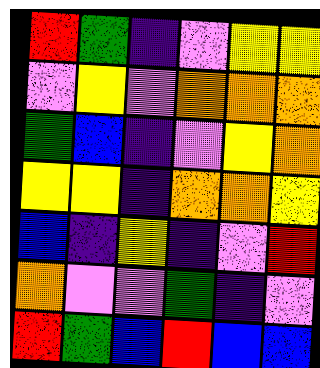[["red", "green", "indigo", "violet", "yellow", "yellow"], ["violet", "yellow", "violet", "orange", "orange", "orange"], ["green", "blue", "indigo", "violet", "yellow", "orange"], ["yellow", "yellow", "indigo", "orange", "orange", "yellow"], ["blue", "indigo", "yellow", "indigo", "violet", "red"], ["orange", "violet", "violet", "green", "indigo", "violet"], ["red", "green", "blue", "red", "blue", "blue"]]